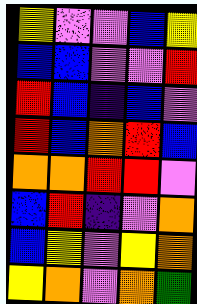[["yellow", "violet", "violet", "blue", "yellow"], ["blue", "blue", "violet", "violet", "red"], ["red", "blue", "indigo", "blue", "violet"], ["red", "blue", "orange", "red", "blue"], ["orange", "orange", "red", "red", "violet"], ["blue", "red", "indigo", "violet", "orange"], ["blue", "yellow", "violet", "yellow", "orange"], ["yellow", "orange", "violet", "orange", "green"]]